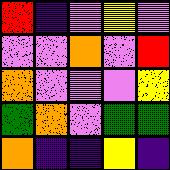[["red", "indigo", "violet", "yellow", "violet"], ["violet", "violet", "orange", "violet", "red"], ["orange", "violet", "violet", "violet", "yellow"], ["green", "orange", "violet", "green", "green"], ["orange", "indigo", "indigo", "yellow", "indigo"]]